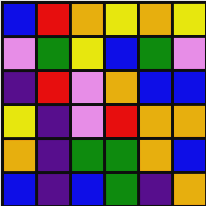[["blue", "red", "orange", "yellow", "orange", "yellow"], ["violet", "green", "yellow", "blue", "green", "violet"], ["indigo", "red", "violet", "orange", "blue", "blue"], ["yellow", "indigo", "violet", "red", "orange", "orange"], ["orange", "indigo", "green", "green", "orange", "blue"], ["blue", "indigo", "blue", "green", "indigo", "orange"]]